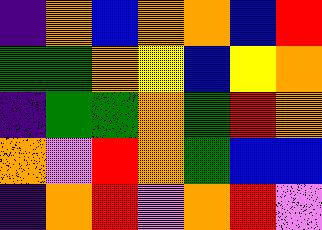[["indigo", "orange", "blue", "orange", "orange", "blue", "red"], ["green", "green", "orange", "yellow", "blue", "yellow", "orange"], ["indigo", "green", "green", "orange", "green", "red", "orange"], ["orange", "violet", "red", "orange", "green", "blue", "blue"], ["indigo", "orange", "red", "violet", "orange", "red", "violet"]]